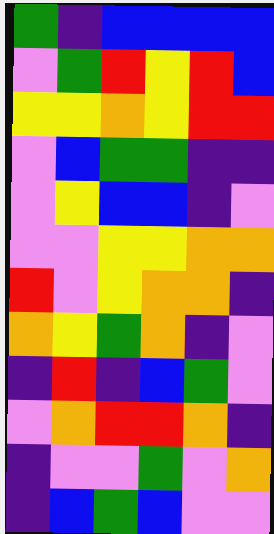[["green", "indigo", "blue", "blue", "blue", "blue"], ["violet", "green", "red", "yellow", "red", "blue"], ["yellow", "yellow", "orange", "yellow", "red", "red"], ["violet", "blue", "green", "green", "indigo", "indigo"], ["violet", "yellow", "blue", "blue", "indigo", "violet"], ["violet", "violet", "yellow", "yellow", "orange", "orange"], ["red", "violet", "yellow", "orange", "orange", "indigo"], ["orange", "yellow", "green", "orange", "indigo", "violet"], ["indigo", "red", "indigo", "blue", "green", "violet"], ["violet", "orange", "red", "red", "orange", "indigo"], ["indigo", "violet", "violet", "green", "violet", "orange"], ["indigo", "blue", "green", "blue", "violet", "violet"]]